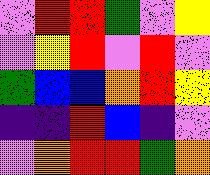[["violet", "red", "red", "green", "violet", "yellow"], ["violet", "yellow", "red", "violet", "red", "violet"], ["green", "blue", "blue", "orange", "red", "yellow"], ["indigo", "indigo", "red", "blue", "indigo", "violet"], ["violet", "orange", "red", "red", "green", "orange"]]